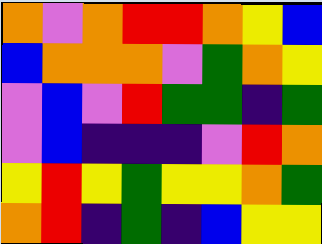[["orange", "violet", "orange", "red", "red", "orange", "yellow", "blue"], ["blue", "orange", "orange", "orange", "violet", "green", "orange", "yellow"], ["violet", "blue", "violet", "red", "green", "green", "indigo", "green"], ["violet", "blue", "indigo", "indigo", "indigo", "violet", "red", "orange"], ["yellow", "red", "yellow", "green", "yellow", "yellow", "orange", "green"], ["orange", "red", "indigo", "green", "indigo", "blue", "yellow", "yellow"]]